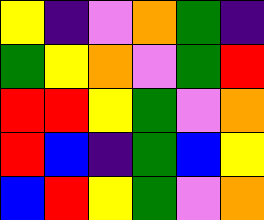[["yellow", "indigo", "violet", "orange", "green", "indigo"], ["green", "yellow", "orange", "violet", "green", "red"], ["red", "red", "yellow", "green", "violet", "orange"], ["red", "blue", "indigo", "green", "blue", "yellow"], ["blue", "red", "yellow", "green", "violet", "orange"]]